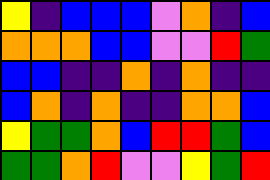[["yellow", "indigo", "blue", "blue", "blue", "violet", "orange", "indigo", "blue"], ["orange", "orange", "orange", "blue", "blue", "violet", "violet", "red", "green"], ["blue", "blue", "indigo", "indigo", "orange", "indigo", "orange", "indigo", "indigo"], ["blue", "orange", "indigo", "orange", "indigo", "indigo", "orange", "orange", "blue"], ["yellow", "green", "green", "orange", "blue", "red", "red", "green", "blue"], ["green", "green", "orange", "red", "violet", "violet", "yellow", "green", "red"]]